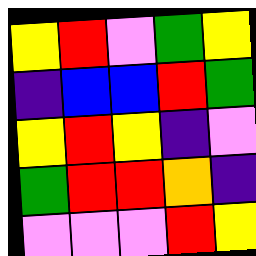[["yellow", "red", "violet", "green", "yellow"], ["indigo", "blue", "blue", "red", "green"], ["yellow", "red", "yellow", "indigo", "violet"], ["green", "red", "red", "orange", "indigo"], ["violet", "violet", "violet", "red", "yellow"]]